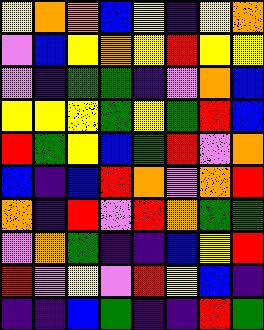[["yellow", "orange", "orange", "blue", "yellow", "indigo", "yellow", "orange"], ["violet", "blue", "yellow", "orange", "yellow", "red", "yellow", "yellow"], ["violet", "indigo", "green", "green", "indigo", "violet", "orange", "blue"], ["yellow", "yellow", "yellow", "green", "yellow", "green", "red", "blue"], ["red", "green", "yellow", "blue", "green", "red", "violet", "orange"], ["blue", "indigo", "blue", "red", "orange", "violet", "orange", "red"], ["orange", "indigo", "red", "violet", "red", "orange", "green", "green"], ["violet", "orange", "green", "indigo", "indigo", "blue", "yellow", "red"], ["red", "violet", "yellow", "violet", "red", "yellow", "blue", "indigo"], ["indigo", "indigo", "blue", "green", "indigo", "indigo", "red", "green"]]